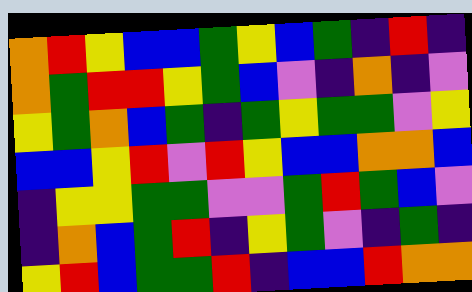[["orange", "red", "yellow", "blue", "blue", "green", "yellow", "blue", "green", "indigo", "red", "indigo"], ["orange", "green", "red", "red", "yellow", "green", "blue", "violet", "indigo", "orange", "indigo", "violet"], ["yellow", "green", "orange", "blue", "green", "indigo", "green", "yellow", "green", "green", "violet", "yellow"], ["blue", "blue", "yellow", "red", "violet", "red", "yellow", "blue", "blue", "orange", "orange", "blue"], ["indigo", "yellow", "yellow", "green", "green", "violet", "violet", "green", "red", "green", "blue", "violet"], ["indigo", "orange", "blue", "green", "red", "indigo", "yellow", "green", "violet", "indigo", "green", "indigo"], ["yellow", "red", "blue", "green", "green", "red", "indigo", "blue", "blue", "red", "orange", "orange"]]